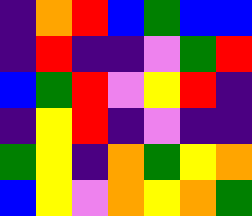[["indigo", "orange", "red", "blue", "green", "blue", "blue"], ["indigo", "red", "indigo", "indigo", "violet", "green", "red"], ["blue", "green", "red", "violet", "yellow", "red", "indigo"], ["indigo", "yellow", "red", "indigo", "violet", "indigo", "indigo"], ["green", "yellow", "indigo", "orange", "green", "yellow", "orange"], ["blue", "yellow", "violet", "orange", "yellow", "orange", "green"]]